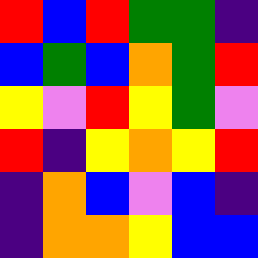[["red", "blue", "red", "green", "green", "indigo"], ["blue", "green", "blue", "orange", "green", "red"], ["yellow", "violet", "red", "yellow", "green", "violet"], ["red", "indigo", "yellow", "orange", "yellow", "red"], ["indigo", "orange", "blue", "violet", "blue", "indigo"], ["indigo", "orange", "orange", "yellow", "blue", "blue"]]